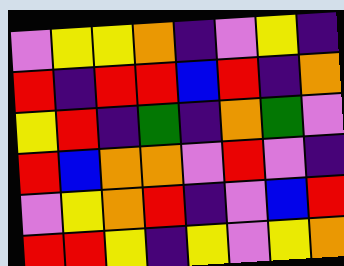[["violet", "yellow", "yellow", "orange", "indigo", "violet", "yellow", "indigo"], ["red", "indigo", "red", "red", "blue", "red", "indigo", "orange"], ["yellow", "red", "indigo", "green", "indigo", "orange", "green", "violet"], ["red", "blue", "orange", "orange", "violet", "red", "violet", "indigo"], ["violet", "yellow", "orange", "red", "indigo", "violet", "blue", "red"], ["red", "red", "yellow", "indigo", "yellow", "violet", "yellow", "orange"]]